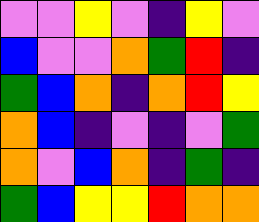[["violet", "violet", "yellow", "violet", "indigo", "yellow", "violet"], ["blue", "violet", "violet", "orange", "green", "red", "indigo"], ["green", "blue", "orange", "indigo", "orange", "red", "yellow"], ["orange", "blue", "indigo", "violet", "indigo", "violet", "green"], ["orange", "violet", "blue", "orange", "indigo", "green", "indigo"], ["green", "blue", "yellow", "yellow", "red", "orange", "orange"]]